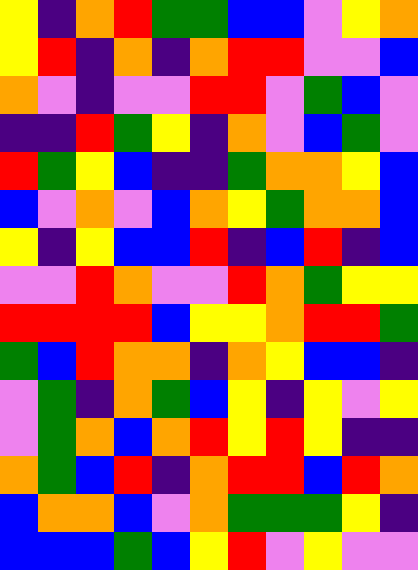[["yellow", "indigo", "orange", "red", "green", "green", "blue", "blue", "violet", "yellow", "orange"], ["yellow", "red", "indigo", "orange", "indigo", "orange", "red", "red", "violet", "violet", "blue"], ["orange", "violet", "indigo", "violet", "violet", "red", "red", "violet", "green", "blue", "violet"], ["indigo", "indigo", "red", "green", "yellow", "indigo", "orange", "violet", "blue", "green", "violet"], ["red", "green", "yellow", "blue", "indigo", "indigo", "green", "orange", "orange", "yellow", "blue"], ["blue", "violet", "orange", "violet", "blue", "orange", "yellow", "green", "orange", "orange", "blue"], ["yellow", "indigo", "yellow", "blue", "blue", "red", "indigo", "blue", "red", "indigo", "blue"], ["violet", "violet", "red", "orange", "violet", "violet", "red", "orange", "green", "yellow", "yellow"], ["red", "red", "red", "red", "blue", "yellow", "yellow", "orange", "red", "red", "green"], ["green", "blue", "red", "orange", "orange", "indigo", "orange", "yellow", "blue", "blue", "indigo"], ["violet", "green", "indigo", "orange", "green", "blue", "yellow", "indigo", "yellow", "violet", "yellow"], ["violet", "green", "orange", "blue", "orange", "red", "yellow", "red", "yellow", "indigo", "indigo"], ["orange", "green", "blue", "red", "indigo", "orange", "red", "red", "blue", "red", "orange"], ["blue", "orange", "orange", "blue", "violet", "orange", "green", "green", "green", "yellow", "indigo"], ["blue", "blue", "blue", "green", "blue", "yellow", "red", "violet", "yellow", "violet", "violet"]]